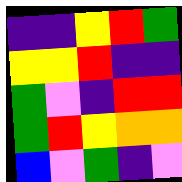[["indigo", "indigo", "yellow", "red", "green"], ["yellow", "yellow", "red", "indigo", "indigo"], ["green", "violet", "indigo", "red", "red"], ["green", "red", "yellow", "orange", "orange"], ["blue", "violet", "green", "indigo", "violet"]]